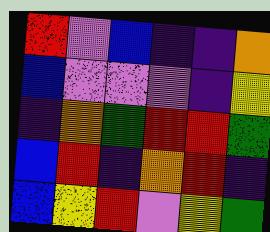[["red", "violet", "blue", "indigo", "indigo", "orange"], ["blue", "violet", "violet", "violet", "indigo", "yellow"], ["indigo", "orange", "green", "red", "red", "green"], ["blue", "red", "indigo", "orange", "red", "indigo"], ["blue", "yellow", "red", "violet", "yellow", "green"]]